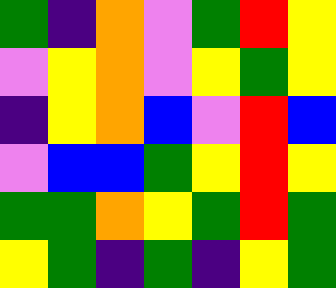[["green", "indigo", "orange", "violet", "green", "red", "yellow"], ["violet", "yellow", "orange", "violet", "yellow", "green", "yellow"], ["indigo", "yellow", "orange", "blue", "violet", "red", "blue"], ["violet", "blue", "blue", "green", "yellow", "red", "yellow"], ["green", "green", "orange", "yellow", "green", "red", "green"], ["yellow", "green", "indigo", "green", "indigo", "yellow", "green"]]